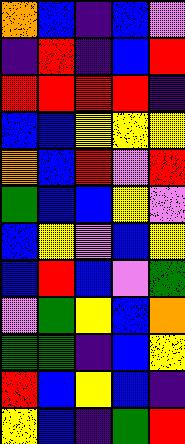[["orange", "blue", "indigo", "blue", "violet"], ["indigo", "red", "indigo", "blue", "red"], ["red", "red", "red", "red", "indigo"], ["blue", "blue", "yellow", "yellow", "yellow"], ["orange", "blue", "red", "violet", "red"], ["green", "blue", "blue", "yellow", "violet"], ["blue", "yellow", "violet", "blue", "yellow"], ["blue", "red", "blue", "violet", "green"], ["violet", "green", "yellow", "blue", "orange"], ["green", "green", "indigo", "blue", "yellow"], ["red", "blue", "yellow", "blue", "indigo"], ["yellow", "blue", "indigo", "green", "red"]]